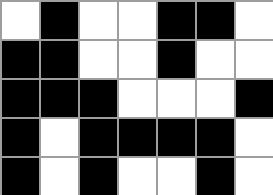[["white", "black", "white", "white", "black", "black", "white"], ["black", "black", "white", "white", "black", "white", "white"], ["black", "black", "black", "white", "white", "white", "black"], ["black", "white", "black", "black", "black", "black", "white"], ["black", "white", "black", "white", "white", "black", "white"]]